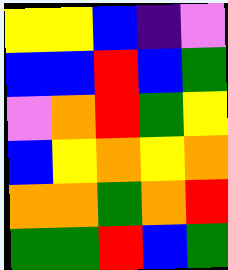[["yellow", "yellow", "blue", "indigo", "violet"], ["blue", "blue", "red", "blue", "green"], ["violet", "orange", "red", "green", "yellow"], ["blue", "yellow", "orange", "yellow", "orange"], ["orange", "orange", "green", "orange", "red"], ["green", "green", "red", "blue", "green"]]